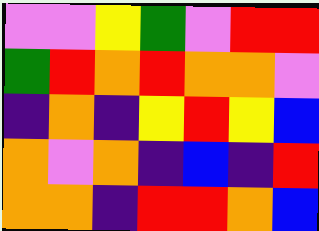[["violet", "violet", "yellow", "green", "violet", "red", "red"], ["green", "red", "orange", "red", "orange", "orange", "violet"], ["indigo", "orange", "indigo", "yellow", "red", "yellow", "blue"], ["orange", "violet", "orange", "indigo", "blue", "indigo", "red"], ["orange", "orange", "indigo", "red", "red", "orange", "blue"]]